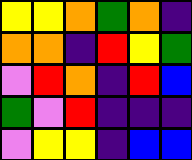[["yellow", "yellow", "orange", "green", "orange", "indigo"], ["orange", "orange", "indigo", "red", "yellow", "green"], ["violet", "red", "orange", "indigo", "red", "blue"], ["green", "violet", "red", "indigo", "indigo", "indigo"], ["violet", "yellow", "yellow", "indigo", "blue", "blue"]]